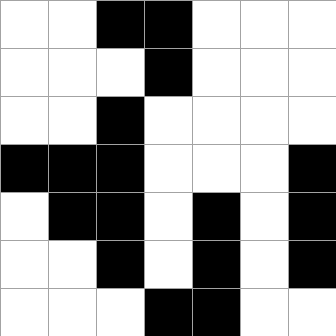[["white", "white", "black", "black", "white", "white", "white"], ["white", "white", "white", "black", "white", "white", "white"], ["white", "white", "black", "white", "white", "white", "white"], ["black", "black", "black", "white", "white", "white", "black"], ["white", "black", "black", "white", "black", "white", "black"], ["white", "white", "black", "white", "black", "white", "black"], ["white", "white", "white", "black", "black", "white", "white"]]